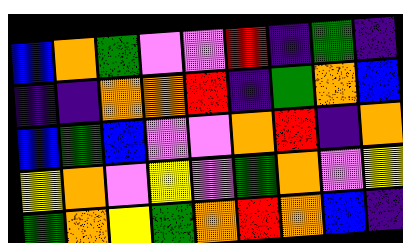[["blue", "orange", "green", "violet", "violet", "red", "indigo", "green", "indigo"], ["indigo", "indigo", "orange", "orange", "red", "indigo", "green", "orange", "blue"], ["blue", "green", "blue", "violet", "violet", "orange", "red", "indigo", "orange"], ["yellow", "orange", "violet", "yellow", "violet", "green", "orange", "violet", "yellow"], ["green", "orange", "yellow", "green", "orange", "red", "orange", "blue", "indigo"]]